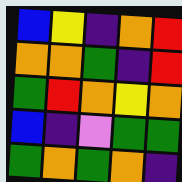[["blue", "yellow", "indigo", "orange", "red"], ["orange", "orange", "green", "indigo", "red"], ["green", "red", "orange", "yellow", "orange"], ["blue", "indigo", "violet", "green", "green"], ["green", "orange", "green", "orange", "indigo"]]